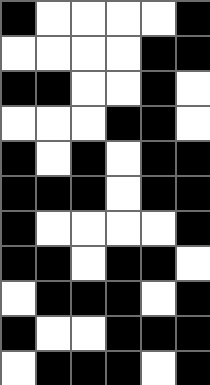[["black", "white", "white", "white", "white", "black"], ["white", "white", "white", "white", "black", "black"], ["black", "black", "white", "white", "black", "white"], ["white", "white", "white", "black", "black", "white"], ["black", "white", "black", "white", "black", "black"], ["black", "black", "black", "white", "black", "black"], ["black", "white", "white", "white", "white", "black"], ["black", "black", "white", "black", "black", "white"], ["white", "black", "black", "black", "white", "black"], ["black", "white", "white", "black", "black", "black"], ["white", "black", "black", "black", "white", "black"]]